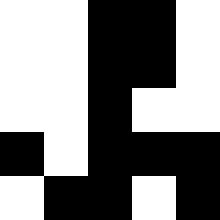[["white", "white", "black", "black", "white"], ["white", "white", "black", "black", "white"], ["white", "white", "black", "white", "white"], ["black", "white", "black", "black", "black"], ["white", "black", "black", "white", "black"]]